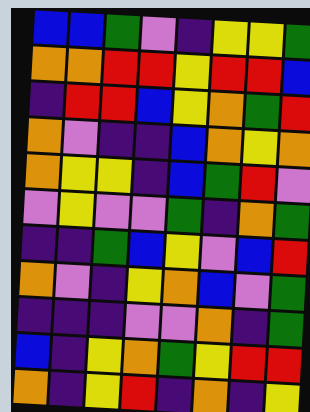[["blue", "blue", "green", "violet", "indigo", "yellow", "yellow", "green"], ["orange", "orange", "red", "red", "yellow", "red", "red", "blue"], ["indigo", "red", "red", "blue", "yellow", "orange", "green", "red"], ["orange", "violet", "indigo", "indigo", "blue", "orange", "yellow", "orange"], ["orange", "yellow", "yellow", "indigo", "blue", "green", "red", "violet"], ["violet", "yellow", "violet", "violet", "green", "indigo", "orange", "green"], ["indigo", "indigo", "green", "blue", "yellow", "violet", "blue", "red"], ["orange", "violet", "indigo", "yellow", "orange", "blue", "violet", "green"], ["indigo", "indigo", "indigo", "violet", "violet", "orange", "indigo", "green"], ["blue", "indigo", "yellow", "orange", "green", "yellow", "red", "red"], ["orange", "indigo", "yellow", "red", "indigo", "orange", "indigo", "yellow"]]